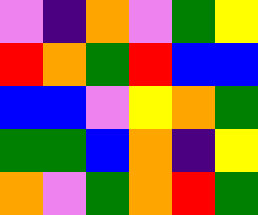[["violet", "indigo", "orange", "violet", "green", "yellow"], ["red", "orange", "green", "red", "blue", "blue"], ["blue", "blue", "violet", "yellow", "orange", "green"], ["green", "green", "blue", "orange", "indigo", "yellow"], ["orange", "violet", "green", "orange", "red", "green"]]